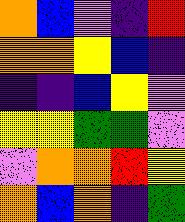[["orange", "blue", "violet", "indigo", "red"], ["orange", "orange", "yellow", "blue", "indigo"], ["indigo", "indigo", "blue", "yellow", "violet"], ["yellow", "yellow", "green", "green", "violet"], ["violet", "orange", "orange", "red", "yellow"], ["orange", "blue", "orange", "indigo", "green"]]